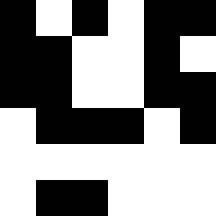[["black", "white", "black", "white", "black", "black"], ["black", "black", "white", "white", "black", "white"], ["black", "black", "white", "white", "black", "black"], ["white", "black", "black", "black", "white", "black"], ["white", "white", "white", "white", "white", "white"], ["white", "black", "black", "white", "white", "white"]]